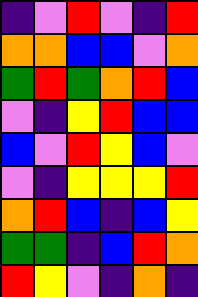[["indigo", "violet", "red", "violet", "indigo", "red"], ["orange", "orange", "blue", "blue", "violet", "orange"], ["green", "red", "green", "orange", "red", "blue"], ["violet", "indigo", "yellow", "red", "blue", "blue"], ["blue", "violet", "red", "yellow", "blue", "violet"], ["violet", "indigo", "yellow", "yellow", "yellow", "red"], ["orange", "red", "blue", "indigo", "blue", "yellow"], ["green", "green", "indigo", "blue", "red", "orange"], ["red", "yellow", "violet", "indigo", "orange", "indigo"]]